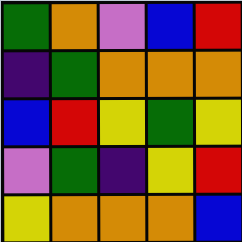[["green", "orange", "violet", "blue", "red"], ["indigo", "green", "orange", "orange", "orange"], ["blue", "red", "yellow", "green", "yellow"], ["violet", "green", "indigo", "yellow", "red"], ["yellow", "orange", "orange", "orange", "blue"]]